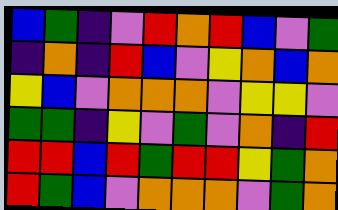[["blue", "green", "indigo", "violet", "red", "orange", "red", "blue", "violet", "green"], ["indigo", "orange", "indigo", "red", "blue", "violet", "yellow", "orange", "blue", "orange"], ["yellow", "blue", "violet", "orange", "orange", "orange", "violet", "yellow", "yellow", "violet"], ["green", "green", "indigo", "yellow", "violet", "green", "violet", "orange", "indigo", "red"], ["red", "red", "blue", "red", "green", "red", "red", "yellow", "green", "orange"], ["red", "green", "blue", "violet", "orange", "orange", "orange", "violet", "green", "orange"]]